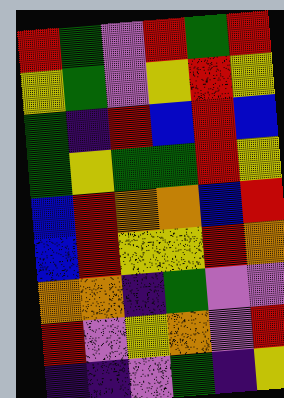[["red", "green", "violet", "red", "green", "red"], ["yellow", "green", "violet", "yellow", "red", "yellow"], ["green", "indigo", "red", "blue", "red", "blue"], ["green", "yellow", "green", "green", "red", "yellow"], ["blue", "red", "orange", "orange", "blue", "red"], ["blue", "red", "yellow", "yellow", "red", "orange"], ["orange", "orange", "indigo", "green", "violet", "violet"], ["red", "violet", "yellow", "orange", "violet", "red"], ["indigo", "indigo", "violet", "green", "indigo", "yellow"]]